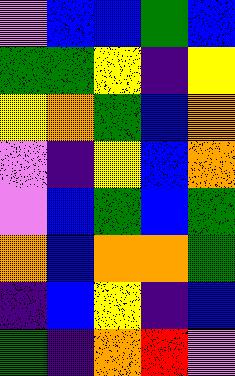[["violet", "blue", "blue", "green", "blue"], ["green", "green", "yellow", "indigo", "yellow"], ["yellow", "orange", "green", "blue", "orange"], ["violet", "indigo", "yellow", "blue", "orange"], ["violet", "blue", "green", "blue", "green"], ["orange", "blue", "orange", "orange", "green"], ["indigo", "blue", "yellow", "indigo", "blue"], ["green", "indigo", "orange", "red", "violet"]]